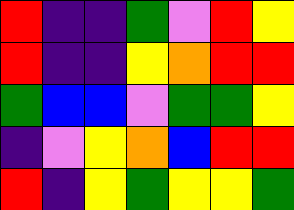[["red", "indigo", "indigo", "green", "violet", "red", "yellow"], ["red", "indigo", "indigo", "yellow", "orange", "red", "red"], ["green", "blue", "blue", "violet", "green", "green", "yellow"], ["indigo", "violet", "yellow", "orange", "blue", "red", "red"], ["red", "indigo", "yellow", "green", "yellow", "yellow", "green"]]